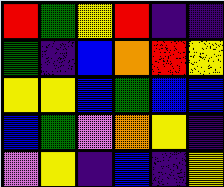[["red", "green", "yellow", "red", "indigo", "indigo"], ["green", "indigo", "blue", "orange", "red", "yellow"], ["yellow", "yellow", "blue", "green", "blue", "blue"], ["blue", "green", "violet", "orange", "yellow", "indigo"], ["violet", "yellow", "indigo", "blue", "indigo", "yellow"]]